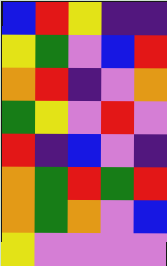[["blue", "red", "yellow", "indigo", "indigo"], ["yellow", "green", "violet", "blue", "red"], ["orange", "red", "indigo", "violet", "orange"], ["green", "yellow", "violet", "red", "violet"], ["red", "indigo", "blue", "violet", "indigo"], ["orange", "green", "red", "green", "red"], ["orange", "green", "orange", "violet", "blue"], ["yellow", "violet", "violet", "violet", "violet"]]